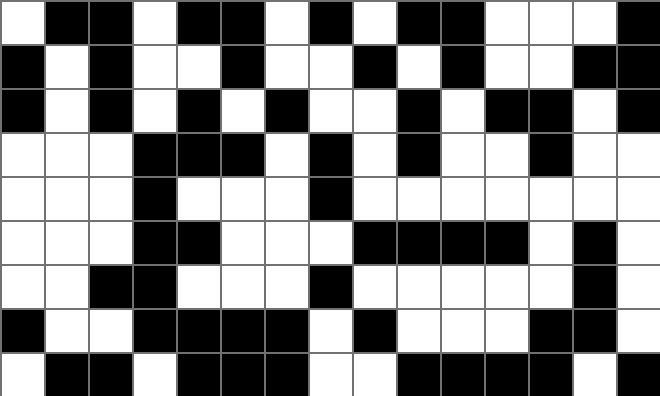[["white", "black", "black", "white", "black", "black", "white", "black", "white", "black", "black", "white", "white", "white", "black"], ["black", "white", "black", "white", "white", "black", "white", "white", "black", "white", "black", "white", "white", "black", "black"], ["black", "white", "black", "white", "black", "white", "black", "white", "white", "black", "white", "black", "black", "white", "black"], ["white", "white", "white", "black", "black", "black", "white", "black", "white", "black", "white", "white", "black", "white", "white"], ["white", "white", "white", "black", "white", "white", "white", "black", "white", "white", "white", "white", "white", "white", "white"], ["white", "white", "white", "black", "black", "white", "white", "white", "black", "black", "black", "black", "white", "black", "white"], ["white", "white", "black", "black", "white", "white", "white", "black", "white", "white", "white", "white", "white", "black", "white"], ["black", "white", "white", "black", "black", "black", "black", "white", "black", "white", "white", "white", "black", "black", "white"], ["white", "black", "black", "white", "black", "black", "black", "white", "white", "black", "black", "black", "black", "white", "black"]]